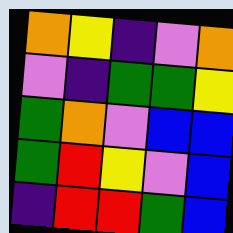[["orange", "yellow", "indigo", "violet", "orange"], ["violet", "indigo", "green", "green", "yellow"], ["green", "orange", "violet", "blue", "blue"], ["green", "red", "yellow", "violet", "blue"], ["indigo", "red", "red", "green", "blue"]]